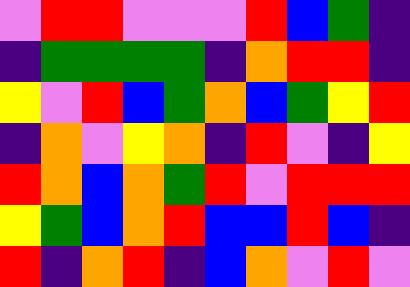[["violet", "red", "red", "violet", "violet", "violet", "red", "blue", "green", "indigo"], ["indigo", "green", "green", "green", "green", "indigo", "orange", "red", "red", "indigo"], ["yellow", "violet", "red", "blue", "green", "orange", "blue", "green", "yellow", "red"], ["indigo", "orange", "violet", "yellow", "orange", "indigo", "red", "violet", "indigo", "yellow"], ["red", "orange", "blue", "orange", "green", "red", "violet", "red", "red", "red"], ["yellow", "green", "blue", "orange", "red", "blue", "blue", "red", "blue", "indigo"], ["red", "indigo", "orange", "red", "indigo", "blue", "orange", "violet", "red", "violet"]]